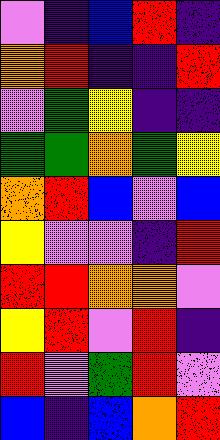[["violet", "indigo", "blue", "red", "indigo"], ["orange", "red", "indigo", "indigo", "red"], ["violet", "green", "yellow", "indigo", "indigo"], ["green", "green", "orange", "green", "yellow"], ["orange", "red", "blue", "violet", "blue"], ["yellow", "violet", "violet", "indigo", "red"], ["red", "red", "orange", "orange", "violet"], ["yellow", "red", "violet", "red", "indigo"], ["red", "violet", "green", "red", "violet"], ["blue", "indigo", "blue", "orange", "red"]]